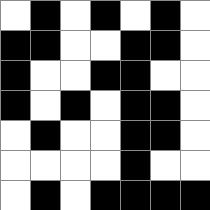[["white", "black", "white", "black", "white", "black", "white"], ["black", "black", "white", "white", "black", "black", "white"], ["black", "white", "white", "black", "black", "white", "white"], ["black", "white", "black", "white", "black", "black", "white"], ["white", "black", "white", "white", "black", "black", "white"], ["white", "white", "white", "white", "black", "white", "white"], ["white", "black", "white", "black", "black", "black", "black"]]